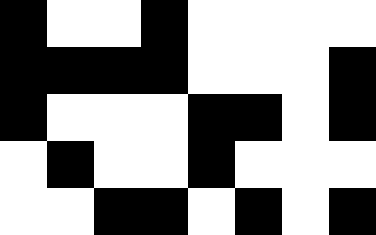[["black", "white", "white", "black", "white", "white", "white", "white"], ["black", "black", "black", "black", "white", "white", "white", "black"], ["black", "white", "white", "white", "black", "black", "white", "black"], ["white", "black", "white", "white", "black", "white", "white", "white"], ["white", "white", "black", "black", "white", "black", "white", "black"]]